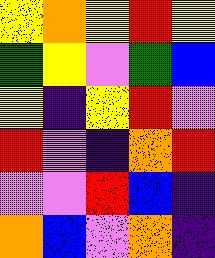[["yellow", "orange", "yellow", "red", "yellow"], ["green", "yellow", "violet", "green", "blue"], ["yellow", "indigo", "yellow", "red", "violet"], ["red", "violet", "indigo", "orange", "red"], ["violet", "violet", "red", "blue", "indigo"], ["orange", "blue", "violet", "orange", "indigo"]]